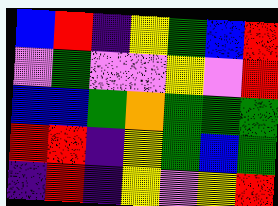[["blue", "red", "indigo", "yellow", "green", "blue", "red"], ["violet", "green", "violet", "violet", "yellow", "violet", "red"], ["blue", "blue", "green", "orange", "green", "green", "green"], ["red", "red", "indigo", "yellow", "green", "blue", "green"], ["indigo", "red", "indigo", "yellow", "violet", "yellow", "red"]]